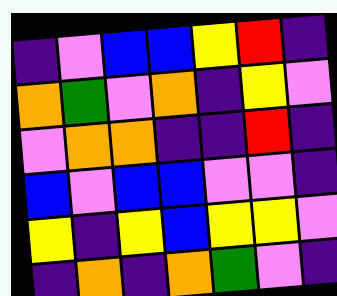[["indigo", "violet", "blue", "blue", "yellow", "red", "indigo"], ["orange", "green", "violet", "orange", "indigo", "yellow", "violet"], ["violet", "orange", "orange", "indigo", "indigo", "red", "indigo"], ["blue", "violet", "blue", "blue", "violet", "violet", "indigo"], ["yellow", "indigo", "yellow", "blue", "yellow", "yellow", "violet"], ["indigo", "orange", "indigo", "orange", "green", "violet", "indigo"]]